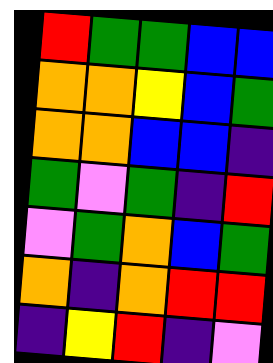[["red", "green", "green", "blue", "blue"], ["orange", "orange", "yellow", "blue", "green"], ["orange", "orange", "blue", "blue", "indigo"], ["green", "violet", "green", "indigo", "red"], ["violet", "green", "orange", "blue", "green"], ["orange", "indigo", "orange", "red", "red"], ["indigo", "yellow", "red", "indigo", "violet"]]